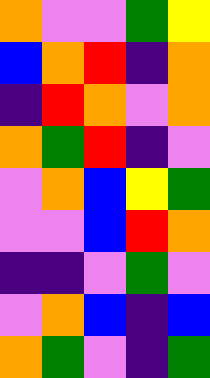[["orange", "violet", "violet", "green", "yellow"], ["blue", "orange", "red", "indigo", "orange"], ["indigo", "red", "orange", "violet", "orange"], ["orange", "green", "red", "indigo", "violet"], ["violet", "orange", "blue", "yellow", "green"], ["violet", "violet", "blue", "red", "orange"], ["indigo", "indigo", "violet", "green", "violet"], ["violet", "orange", "blue", "indigo", "blue"], ["orange", "green", "violet", "indigo", "green"]]